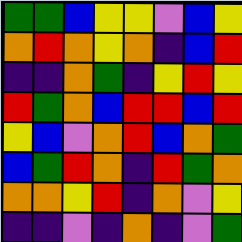[["green", "green", "blue", "yellow", "yellow", "violet", "blue", "yellow"], ["orange", "red", "orange", "yellow", "orange", "indigo", "blue", "red"], ["indigo", "indigo", "orange", "green", "indigo", "yellow", "red", "yellow"], ["red", "green", "orange", "blue", "red", "red", "blue", "red"], ["yellow", "blue", "violet", "orange", "red", "blue", "orange", "green"], ["blue", "green", "red", "orange", "indigo", "red", "green", "orange"], ["orange", "orange", "yellow", "red", "indigo", "orange", "violet", "yellow"], ["indigo", "indigo", "violet", "indigo", "orange", "indigo", "violet", "green"]]